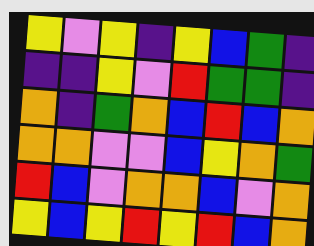[["yellow", "violet", "yellow", "indigo", "yellow", "blue", "green", "indigo"], ["indigo", "indigo", "yellow", "violet", "red", "green", "green", "indigo"], ["orange", "indigo", "green", "orange", "blue", "red", "blue", "orange"], ["orange", "orange", "violet", "violet", "blue", "yellow", "orange", "green"], ["red", "blue", "violet", "orange", "orange", "blue", "violet", "orange"], ["yellow", "blue", "yellow", "red", "yellow", "red", "blue", "orange"]]